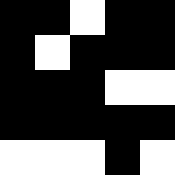[["black", "black", "white", "black", "black"], ["black", "white", "black", "black", "black"], ["black", "black", "black", "white", "white"], ["black", "black", "black", "black", "black"], ["white", "white", "white", "black", "white"]]